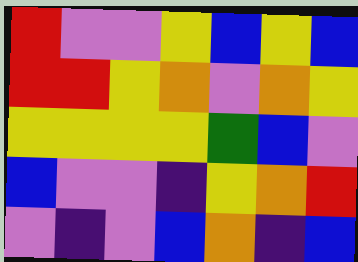[["red", "violet", "violet", "yellow", "blue", "yellow", "blue"], ["red", "red", "yellow", "orange", "violet", "orange", "yellow"], ["yellow", "yellow", "yellow", "yellow", "green", "blue", "violet"], ["blue", "violet", "violet", "indigo", "yellow", "orange", "red"], ["violet", "indigo", "violet", "blue", "orange", "indigo", "blue"]]